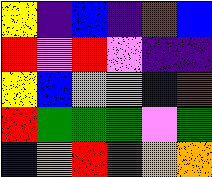[["yellow", "indigo", "blue", "indigo", "red", "blue"], ["red", "violet", "red", "violet", "indigo", "indigo"], ["yellow", "blue", "orange", "violet", "blue", "red"], ["red", "green", "green", "green", "violet", "green"], ["blue", "orange", "red", "red", "orange", "orange"]]